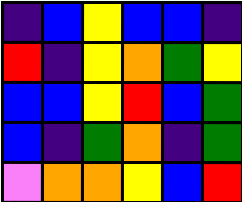[["indigo", "blue", "yellow", "blue", "blue", "indigo"], ["red", "indigo", "yellow", "orange", "green", "yellow"], ["blue", "blue", "yellow", "red", "blue", "green"], ["blue", "indigo", "green", "orange", "indigo", "green"], ["violet", "orange", "orange", "yellow", "blue", "red"]]